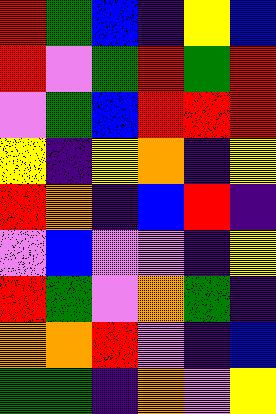[["red", "green", "blue", "indigo", "yellow", "blue"], ["red", "violet", "green", "red", "green", "red"], ["violet", "green", "blue", "red", "red", "red"], ["yellow", "indigo", "yellow", "orange", "indigo", "yellow"], ["red", "orange", "indigo", "blue", "red", "indigo"], ["violet", "blue", "violet", "violet", "indigo", "yellow"], ["red", "green", "violet", "orange", "green", "indigo"], ["orange", "orange", "red", "violet", "indigo", "blue"], ["green", "green", "indigo", "orange", "violet", "yellow"]]